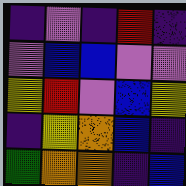[["indigo", "violet", "indigo", "red", "indigo"], ["violet", "blue", "blue", "violet", "violet"], ["yellow", "red", "violet", "blue", "yellow"], ["indigo", "yellow", "orange", "blue", "indigo"], ["green", "orange", "orange", "indigo", "blue"]]